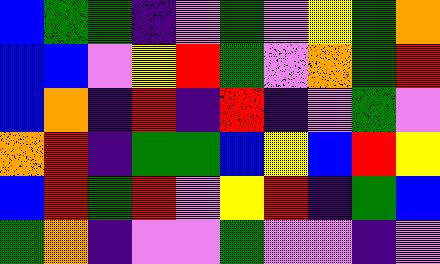[["blue", "green", "green", "indigo", "violet", "green", "violet", "yellow", "green", "orange"], ["blue", "blue", "violet", "yellow", "red", "green", "violet", "orange", "green", "red"], ["blue", "orange", "indigo", "red", "indigo", "red", "indigo", "violet", "green", "violet"], ["orange", "red", "indigo", "green", "green", "blue", "yellow", "blue", "red", "yellow"], ["blue", "red", "green", "red", "violet", "yellow", "red", "indigo", "green", "blue"], ["green", "orange", "indigo", "violet", "violet", "green", "violet", "violet", "indigo", "violet"]]